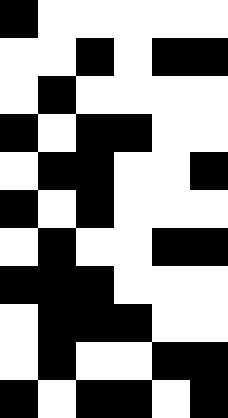[["black", "white", "white", "white", "white", "white"], ["white", "white", "black", "white", "black", "black"], ["white", "black", "white", "white", "white", "white"], ["black", "white", "black", "black", "white", "white"], ["white", "black", "black", "white", "white", "black"], ["black", "white", "black", "white", "white", "white"], ["white", "black", "white", "white", "black", "black"], ["black", "black", "black", "white", "white", "white"], ["white", "black", "black", "black", "white", "white"], ["white", "black", "white", "white", "black", "black"], ["black", "white", "black", "black", "white", "black"]]